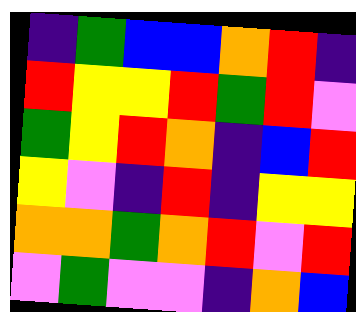[["indigo", "green", "blue", "blue", "orange", "red", "indigo"], ["red", "yellow", "yellow", "red", "green", "red", "violet"], ["green", "yellow", "red", "orange", "indigo", "blue", "red"], ["yellow", "violet", "indigo", "red", "indigo", "yellow", "yellow"], ["orange", "orange", "green", "orange", "red", "violet", "red"], ["violet", "green", "violet", "violet", "indigo", "orange", "blue"]]